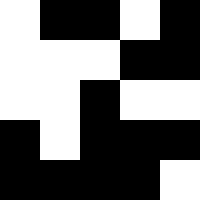[["white", "black", "black", "white", "black"], ["white", "white", "white", "black", "black"], ["white", "white", "black", "white", "white"], ["black", "white", "black", "black", "black"], ["black", "black", "black", "black", "white"]]